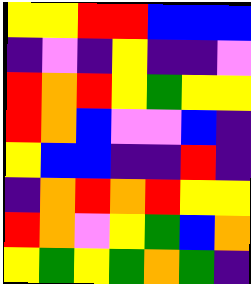[["yellow", "yellow", "red", "red", "blue", "blue", "blue"], ["indigo", "violet", "indigo", "yellow", "indigo", "indigo", "violet"], ["red", "orange", "red", "yellow", "green", "yellow", "yellow"], ["red", "orange", "blue", "violet", "violet", "blue", "indigo"], ["yellow", "blue", "blue", "indigo", "indigo", "red", "indigo"], ["indigo", "orange", "red", "orange", "red", "yellow", "yellow"], ["red", "orange", "violet", "yellow", "green", "blue", "orange"], ["yellow", "green", "yellow", "green", "orange", "green", "indigo"]]